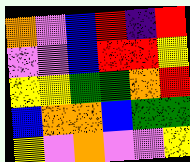[["orange", "violet", "blue", "red", "indigo", "red"], ["violet", "violet", "blue", "red", "red", "yellow"], ["yellow", "yellow", "green", "green", "orange", "red"], ["blue", "orange", "orange", "blue", "green", "green"], ["yellow", "violet", "orange", "violet", "violet", "yellow"]]